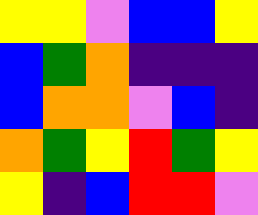[["yellow", "yellow", "violet", "blue", "blue", "yellow"], ["blue", "green", "orange", "indigo", "indigo", "indigo"], ["blue", "orange", "orange", "violet", "blue", "indigo"], ["orange", "green", "yellow", "red", "green", "yellow"], ["yellow", "indigo", "blue", "red", "red", "violet"]]